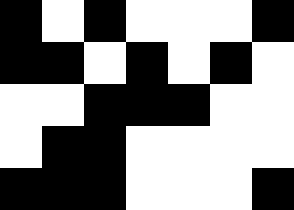[["black", "white", "black", "white", "white", "white", "black"], ["black", "black", "white", "black", "white", "black", "white"], ["white", "white", "black", "black", "black", "white", "white"], ["white", "black", "black", "white", "white", "white", "white"], ["black", "black", "black", "white", "white", "white", "black"]]